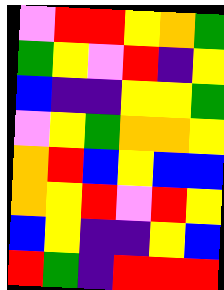[["violet", "red", "red", "yellow", "orange", "green"], ["green", "yellow", "violet", "red", "indigo", "yellow"], ["blue", "indigo", "indigo", "yellow", "yellow", "green"], ["violet", "yellow", "green", "orange", "orange", "yellow"], ["orange", "red", "blue", "yellow", "blue", "blue"], ["orange", "yellow", "red", "violet", "red", "yellow"], ["blue", "yellow", "indigo", "indigo", "yellow", "blue"], ["red", "green", "indigo", "red", "red", "red"]]